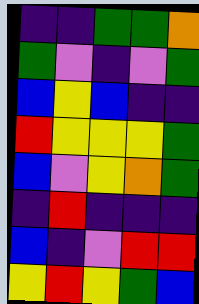[["indigo", "indigo", "green", "green", "orange"], ["green", "violet", "indigo", "violet", "green"], ["blue", "yellow", "blue", "indigo", "indigo"], ["red", "yellow", "yellow", "yellow", "green"], ["blue", "violet", "yellow", "orange", "green"], ["indigo", "red", "indigo", "indigo", "indigo"], ["blue", "indigo", "violet", "red", "red"], ["yellow", "red", "yellow", "green", "blue"]]